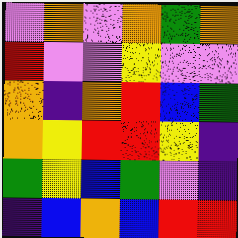[["violet", "orange", "violet", "orange", "green", "orange"], ["red", "violet", "violet", "yellow", "violet", "violet"], ["orange", "indigo", "orange", "red", "blue", "green"], ["orange", "yellow", "red", "red", "yellow", "indigo"], ["green", "yellow", "blue", "green", "violet", "indigo"], ["indigo", "blue", "orange", "blue", "red", "red"]]